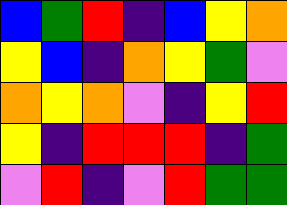[["blue", "green", "red", "indigo", "blue", "yellow", "orange"], ["yellow", "blue", "indigo", "orange", "yellow", "green", "violet"], ["orange", "yellow", "orange", "violet", "indigo", "yellow", "red"], ["yellow", "indigo", "red", "red", "red", "indigo", "green"], ["violet", "red", "indigo", "violet", "red", "green", "green"]]